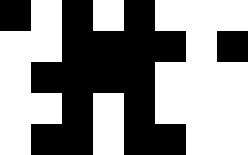[["black", "white", "black", "white", "black", "white", "white", "white"], ["white", "white", "black", "black", "black", "black", "white", "black"], ["white", "black", "black", "black", "black", "white", "white", "white"], ["white", "white", "black", "white", "black", "white", "white", "white"], ["white", "black", "black", "white", "black", "black", "white", "white"]]